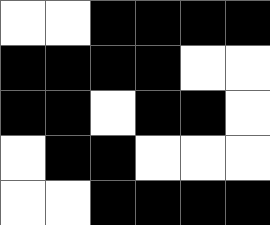[["white", "white", "black", "black", "black", "black"], ["black", "black", "black", "black", "white", "white"], ["black", "black", "white", "black", "black", "white"], ["white", "black", "black", "white", "white", "white"], ["white", "white", "black", "black", "black", "black"]]